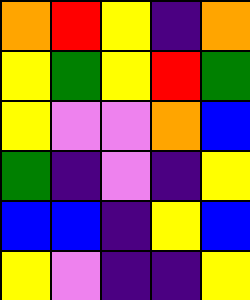[["orange", "red", "yellow", "indigo", "orange"], ["yellow", "green", "yellow", "red", "green"], ["yellow", "violet", "violet", "orange", "blue"], ["green", "indigo", "violet", "indigo", "yellow"], ["blue", "blue", "indigo", "yellow", "blue"], ["yellow", "violet", "indigo", "indigo", "yellow"]]